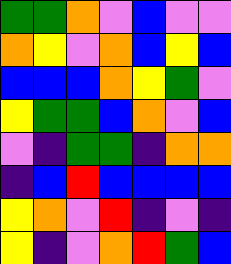[["green", "green", "orange", "violet", "blue", "violet", "violet"], ["orange", "yellow", "violet", "orange", "blue", "yellow", "blue"], ["blue", "blue", "blue", "orange", "yellow", "green", "violet"], ["yellow", "green", "green", "blue", "orange", "violet", "blue"], ["violet", "indigo", "green", "green", "indigo", "orange", "orange"], ["indigo", "blue", "red", "blue", "blue", "blue", "blue"], ["yellow", "orange", "violet", "red", "indigo", "violet", "indigo"], ["yellow", "indigo", "violet", "orange", "red", "green", "blue"]]